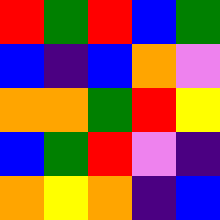[["red", "green", "red", "blue", "green"], ["blue", "indigo", "blue", "orange", "violet"], ["orange", "orange", "green", "red", "yellow"], ["blue", "green", "red", "violet", "indigo"], ["orange", "yellow", "orange", "indigo", "blue"]]